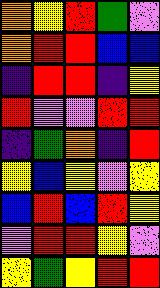[["orange", "yellow", "red", "green", "violet"], ["orange", "red", "red", "blue", "blue"], ["indigo", "red", "red", "indigo", "yellow"], ["red", "violet", "violet", "red", "red"], ["indigo", "green", "orange", "indigo", "red"], ["yellow", "blue", "yellow", "violet", "yellow"], ["blue", "red", "blue", "red", "yellow"], ["violet", "red", "red", "yellow", "violet"], ["yellow", "green", "yellow", "red", "red"]]